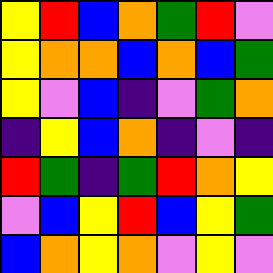[["yellow", "red", "blue", "orange", "green", "red", "violet"], ["yellow", "orange", "orange", "blue", "orange", "blue", "green"], ["yellow", "violet", "blue", "indigo", "violet", "green", "orange"], ["indigo", "yellow", "blue", "orange", "indigo", "violet", "indigo"], ["red", "green", "indigo", "green", "red", "orange", "yellow"], ["violet", "blue", "yellow", "red", "blue", "yellow", "green"], ["blue", "orange", "yellow", "orange", "violet", "yellow", "violet"]]